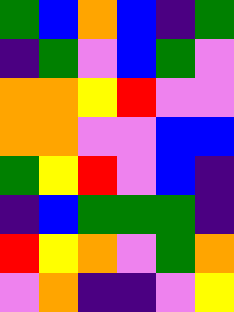[["green", "blue", "orange", "blue", "indigo", "green"], ["indigo", "green", "violet", "blue", "green", "violet"], ["orange", "orange", "yellow", "red", "violet", "violet"], ["orange", "orange", "violet", "violet", "blue", "blue"], ["green", "yellow", "red", "violet", "blue", "indigo"], ["indigo", "blue", "green", "green", "green", "indigo"], ["red", "yellow", "orange", "violet", "green", "orange"], ["violet", "orange", "indigo", "indigo", "violet", "yellow"]]